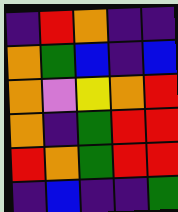[["indigo", "red", "orange", "indigo", "indigo"], ["orange", "green", "blue", "indigo", "blue"], ["orange", "violet", "yellow", "orange", "red"], ["orange", "indigo", "green", "red", "red"], ["red", "orange", "green", "red", "red"], ["indigo", "blue", "indigo", "indigo", "green"]]